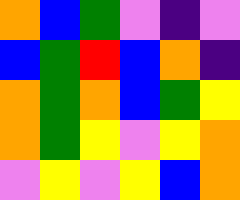[["orange", "blue", "green", "violet", "indigo", "violet"], ["blue", "green", "red", "blue", "orange", "indigo"], ["orange", "green", "orange", "blue", "green", "yellow"], ["orange", "green", "yellow", "violet", "yellow", "orange"], ["violet", "yellow", "violet", "yellow", "blue", "orange"]]